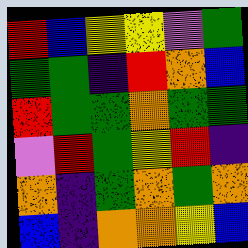[["red", "blue", "yellow", "yellow", "violet", "green"], ["green", "green", "indigo", "red", "orange", "blue"], ["red", "green", "green", "orange", "green", "green"], ["violet", "red", "green", "yellow", "red", "indigo"], ["orange", "indigo", "green", "orange", "green", "orange"], ["blue", "indigo", "orange", "orange", "yellow", "blue"]]